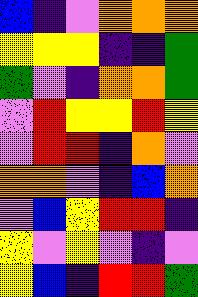[["blue", "indigo", "violet", "orange", "orange", "orange"], ["yellow", "yellow", "yellow", "indigo", "indigo", "green"], ["green", "violet", "indigo", "orange", "orange", "green"], ["violet", "red", "yellow", "yellow", "red", "yellow"], ["violet", "red", "red", "indigo", "orange", "violet"], ["orange", "orange", "violet", "indigo", "blue", "orange"], ["violet", "blue", "yellow", "red", "red", "indigo"], ["yellow", "violet", "yellow", "violet", "indigo", "violet"], ["yellow", "blue", "indigo", "red", "red", "green"]]